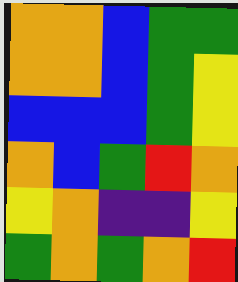[["orange", "orange", "blue", "green", "green"], ["orange", "orange", "blue", "green", "yellow"], ["blue", "blue", "blue", "green", "yellow"], ["orange", "blue", "green", "red", "orange"], ["yellow", "orange", "indigo", "indigo", "yellow"], ["green", "orange", "green", "orange", "red"]]